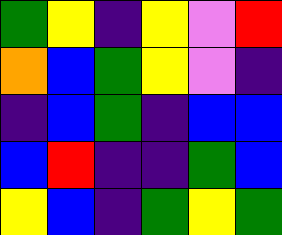[["green", "yellow", "indigo", "yellow", "violet", "red"], ["orange", "blue", "green", "yellow", "violet", "indigo"], ["indigo", "blue", "green", "indigo", "blue", "blue"], ["blue", "red", "indigo", "indigo", "green", "blue"], ["yellow", "blue", "indigo", "green", "yellow", "green"]]